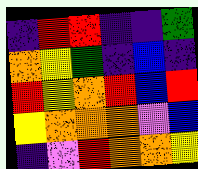[["indigo", "red", "red", "indigo", "indigo", "green"], ["orange", "yellow", "green", "indigo", "blue", "indigo"], ["red", "yellow", "orange", "red", "blue", "red"], ["yellow", "orange", "orange", "orange", "violet", "blue"], ["indigo", "violet", "red", "orange", "orange", "yellow"]]